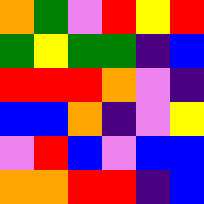[["orange", "green", "violet", "red", "yellow", "red"], ["green", "yellow", "green", "green", "indigo", "blue"], ["red", "red", "red", "orange", "violet", "indigo"], ["blue", "blue", "orange", "indigo", "violet", "yellow"], ["violet", "red", "blue", "violet", "blue", "blue"], ["orange", "orange", "red", "red", "indigo", "blue"]]